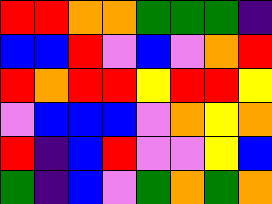[["red", "red", "orange", "orange", "green", "green", "green", "indigo"], ["blue", "blue", "red", "violet", "blue", "violet", "orange", "red"], ["red", "orange", "red", "red", "yellow", "red", "red", "yellow"], ["violet", "blue", "blue", "blue", "violet", "orange", "yellow", "orange"], ["red", "indigo", "blue", "red", "violet", "violet", "yellow", "blue"], ["green", "indigo", "blue", "violet", "green", "orange", "green", "orange"]]